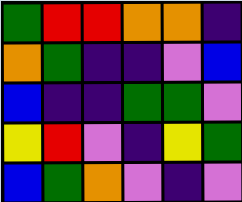[["green", "red", "red", "orange", "orange", "indigo"], ["orange", "green", "indigo", "indigo", "violet", "blue"], ["blue", "indigo", "indigo", "green", "green", "violet"], ["yellow", "red", "violet", "indigo", "yellow", "green"], ["blue", "green", "orange", "violet", "indigo", "violet"]]